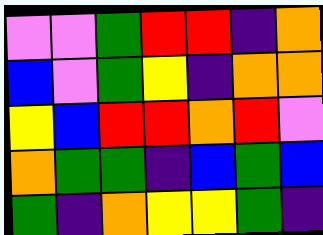[["violet", "violet", "green", "red", "red", "indigo", "orange"], ["blue", "violet", "green", "yellow", "indigo", "orange", "orange"], ["yellow", "blue", "red", "red", "orange", "red", "violet"], ["orange", "green", "green", "indigo", "blue", "green", "blue"], ["green", "indigo", "orange", "yellow", "yellow", "green", "indigo"]]